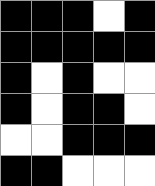[["black", "black", "black", "white", "black"], ["black", "black", "black", "black", "black"], ["black", "white", "black", "white", "white"], ["black", "white", "black", "black", "white"], ["white", "white", "black", "black", "black"], ["black", "black", "white", "white", "white"]]